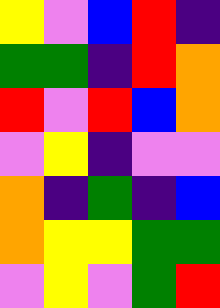[["yellow", "violet", "blue", "red", "indigo"], ["green", "green", "indigo", "red", "orange"], ["red", "violet", "red", "blue", "orange"], ["violet", "yellow", "indigo", "violet", "violet"], ["orange", "indigo", "green", "indigo", "blue"], ["orange", "yellow", "yellow", "green", "green"], ["violet", "yellow", "violet", "green", "red"]]